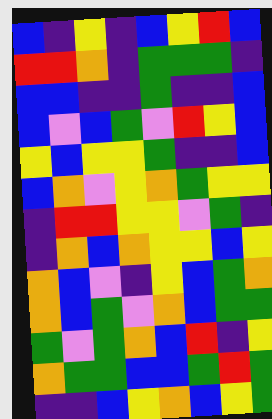[["blue", "indigo", "yellow", "indigo", "blue", "yellow", "red", "blue"], ["red", "red", "orange", "indigo", "green", "green", "green", "indigo"], ["blue", "blue", "indigo", "indigo", "green", "indigo", "indigo", "blue"], ["blue", "violet", "blue", "green", "violet", "red", "yellow", "blue"], ["yellow", "blue", "yellow", "yellow", "green", "indigo", "indigo", "blue"], ["blue", "orange", "violet", "yellow", "orange", "green", "yellow", "yellow"], ["indigo", "red", "red", "yellow", "yellow", "violet", "green", "indigo"], ["indigo", "orange", "blue", "orange", "yellow", "yellow", "blue", "yellow"], ["orange", "blue", "violet", "indigo", "yellow", "blue", "green", "orange"], ["orange", "blue", "green", "violet", "orange", "blue", "green", "green"], ["green", "violet", "green", "orange", "blue", "red", "indigo", "yellow"], ["orange", "green", "green", "blue", "blue", "green", "red", "green"], ["indigo", "indigo", "blue", "yellow", "orange", "blue", "yellow", "green"]]